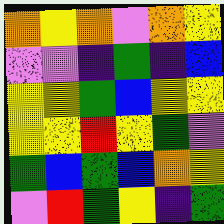[["orange", "yellow", "orange", "violet", "orange", "yellow"], ["violet", "violet", "indigo", "green", "indigo", "blue"], ["yellow", "yellow", "green", "blue", "yellow", "yellow"], ["yellow", "yellow", "red", "yellow", "green", "violet"], ["green", "blue", "green", "blue", "orange", "yellow"], ["violet", "red", "green", "yellow", "indigo", "green"]]